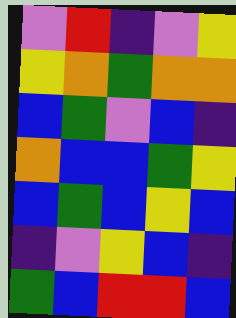[["violet", "red", "indigo", "violet", "yellow"], ["yellow", "orange", "green", "orange", "orange"], ["blue", "green", "violet", "blue", "indigo"], ["orange", "blue", "blue", "green", "yellow"], ["blue", "green", "blue", "yellow", "blue"], ["indigo", "violet", "yellow", "blue", "indigo"], ["green", "blue", "red", "red", "blue"]]